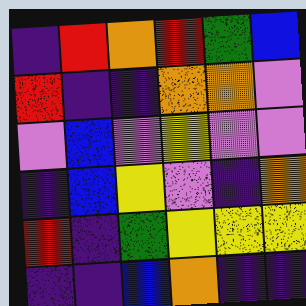[["indigo", "red", "orange", "red", "green", "blue"], ["red", "indigo", "indigo", "orange", "orange", "violet"], ["violet", "blue", "violet", "yellow", "violet", "violet"], ["indigo", "blue", "yellow", "violet", "indigo", "orange"], ["red", "indigo", "green", "yellow", "yellow", "yellow"], ["indigo", "indigo", "blue", "orange", "indigo", "indigo"]]